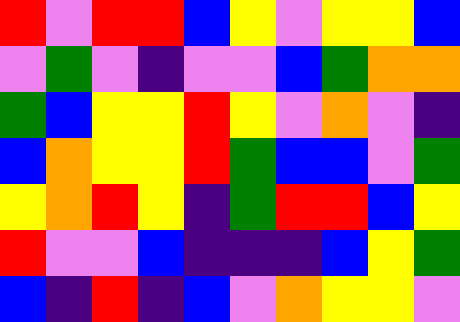[["red", "violet", "red", "red", "blue", "yellow", "violet", "yellow", "yellow", "blue"], ["violet", "green", "violet", "indigo", "violet", "violet", "blue", "green", "orange", "orange"], ["green", "blue", "yellow", "yellow", "red", "yellow", "violet", "orange", "violet", "indigo"], ["blue", "orange", "yellow", "yellow", "red", "green", "blue", "blue", "violet", "green"], ["yellow", "orange", "red", "yellow", "indigo", "green", "red", "red", "blue", "yellow"], ["red", "violet", "violet", "blue", "indigo", "indigo", "indigo", "blue", "yellow", "green"], ["blue", "indigo", "red", "indigo", "blue", "violet", "orange", "yellow", "yellow", "violet"]]